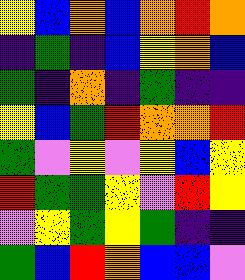[["yellow", "blue", "orange", "blue", "orange", "red", "orange"], ["indigo", "green", "indigo", "blue", "yellow", "orange", "blue"], ["green", "indigo", "orange", "indigo", "green", "indigo", "indigo"], ["yellow", "blue", "green", "red", "orange", "orange", "red"], ["green", "violet", "yellow", "violet", "yellow", "blue", "yellow"], ["red", "green", "green", "yellow", "violet", "red", "yellow"], ["violet", "yellow", "green", "yellow", "green", "indigo", "indigo"], ["green", "blue", "red", "orange", "blue", "blue", "violet"]]